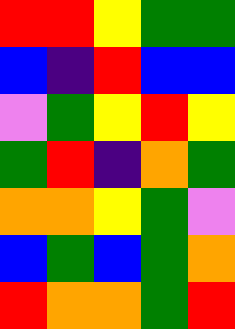[["red", "red", "yellow", "green", "green"], ["blue", "indigo", "red", "blue", "blue"], ["violet", "green", "yellow", "red", "yellow"], ["green", "red", "indigo", "orange", "green"], ["orange", "orange", "yellow", "green", "violet"], ["blue", "green", "blue", "green", "orange"], ["red", "orange", "orange", "green", "red"]]